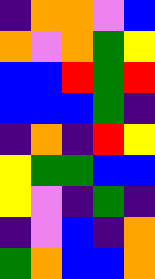[["indigo", "orange", "orange", "violet", "blue"], ["orange", "violet", "orange", "green", "yellow"], ["blue", "blue", "red", "green", "red"], ["blue", "blue", "blue", "green", "indigo"], ["indigo", "orange", "indigo", "red", "yellow"], ["yellow", "green", "green", "blue", "blue"], ["yellow", "violet", "indigo", "green", "indigo"], ["indigo", "violet", "blue", "indigo", "orange"], ["green", "orange", "blue", "blue", "orange"]]